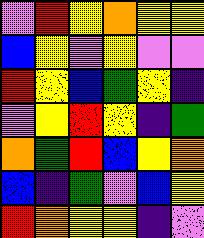[["violet", "red", "yellow", "orange", "yellow", "yellow"], ["blue", "yellow", "violet", "yellow", "violet", "violet"], ["red", "yellow", "blue", "green", "yellow", "indigo"], ["violet", "yellow", "red", "yellow", "indigo", "green"], ["orange", "green", "red", "blue", "yellow", "orange"], ["blue", "indigo", "green", "violet", "blue", "yellow"], ["red", "orange", "yellow", "yellow", "indigo", "violet"]]